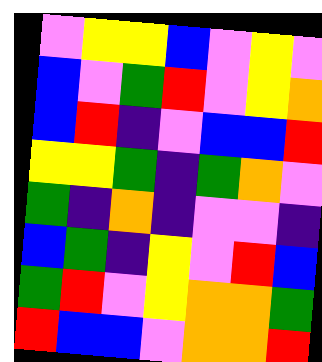[["violet", "yellow", "yellow", "blue", "violet", "yellow", "violet"], ["blue", "violet", "green", "red", "violet", "yellow", "orange"], ["blue", "red", "indigo", "violet", "blue", "blue", "red"], ["yellow", "yellow", "green", "indigo", "green", "orange", "violet"], ["green", "indigo", "orange", "indigo", "violet", "violet", "indigo"], ["blue", "green", "indigo", "yellow", "violet", "red", "blue"], ["green", "red", "violet", "yellow", "orange", "orange", "green"], ["red", "blue", "blue", "violet", "orange", "orange", "red"]]